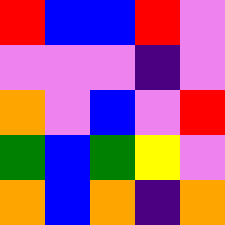[["red", "blue", "blue", "red", "violet"], ["violet", "violet", "violet", "indigo", "violet"], ["orange", "violet", "blue", "violet", "red"], ["green", "blue", "green", "yellow", "violet"], ["orange", "blue", "orange", "indigo", "orange"]]